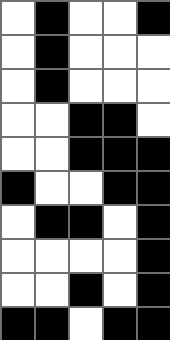[["white", "black", "white", "white", "black"], ["white", "black", "white", "white", "white"], ["white", "black", "white", "white", "white"], ["white", "white", "black", "black", "white"], ["white", "white", "black", "black", "black"], ["black", "white", "white", "black", "black"], ["white", "black", "black", "white", "black"], ["white", "white", "white", "white", "black"], ["white", "white", "black", "white", "black"], ["black", "black", "white", "black", "black"]]